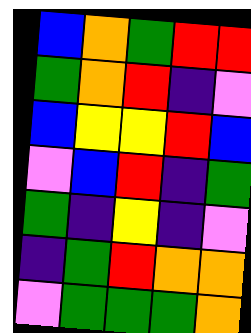[["blue", "orange", "green", "red", "red"], ["green", "orange", "red", "indigo", "violet"], ["blue", "yellow", "yellow", "red", "blue"], ["violet", "blue", "red", "indigo", "green"], ["green", "indigo", "yellow", "indigo", "violet"], ["indigo", "green", "red", "orange", "orange"], ["violet", "green", "green", "green", "orange"]]